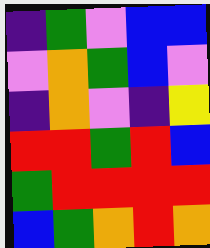[["indigo", "green", "violet", "blue", "blue"], ["violet", "orange", "green", "blue", "violet"], ["indigo", "orange", "violet", "indigo", "yellow"], ["red", "red", "green", "red", "blue"], ["green", "red", "red", "red", "red"], ["blue", "green", "orange", "red", "orange"]]